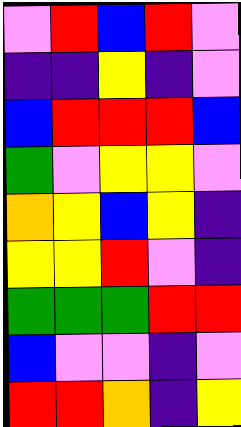[["violet", "red", "blue", "red", "violet"], ["indigo", "indigo", "yellow", "indigo", "violet"], ["blue", "red", "red", "red", "blue"], ["green", "violet", "yellow", "yellow", "violet"], ["orange", "yellow", "blue", "yellow", "indigo"], ["yellow", "yellow", "red", "violet", "indigo"], ["green", "green", "green", "red", "red"], ["blue", "violet", "violet", "indigo", "violet"], ["red", "red", "orange", "indigo", "yellow"]]